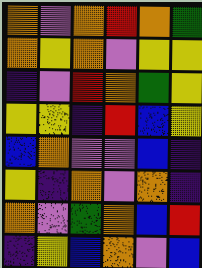[["orange", "violet", "orange", "red", "orange", "green"], ["orange", "yellow", "orange", "violet", "yellow", "yellow"], ["indigo", "violet", "red", "orange", "green", "yellow"], ["yellow", "yellow", "indigo", "red", "blue", "yellow"], ["blue", "orange", "violet", "violet", "blue", "indigo"], ["yellow", "indigo", "orange", "violet", "orange", "indigo"], ["orange", "violet", "green", "orange", "blue", "red"], ["indigo", "yellow", "blue", "orange", "violet", "blue"]]